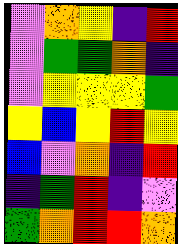[["violet", "orange", "yellow", "indigo", "red"], ["violet", "green", "green", "orange", "indigo"], ["violet", "yellow", "yellow", "yellow", "green"], ["yellow", "blue", "yellow", "red", "yellow"], ["blue", "violet", "orange", "indigo", "red"], ["indigo", "green", "red", "indigo", "violet"], ["green", "orange", "red", "red", "orange"]]